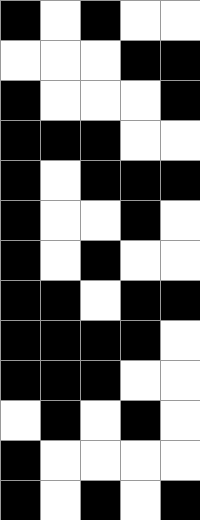[["black", "white", "black", "white", "white"], ["white", "white", "white", "black", "black"], ["black", "white", "white", "white", "black"], ["black", "black", "black", "white", "white"], ["black", "white", "black", "black", "black"], ["black", "white", "white", "black", "white"], ["black", "white", "black", "white", "white"], ["black", "black", "white", "black", "black"], ["black", "black", "black", "black", "white"], ["black", "black", "black", "white", "white"], ["white", "black", "white", "black", "white"], ["black", "white", "white", "white", "white"], ["black", "white", "black", "white", "black"]]